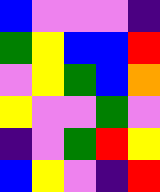[["blue", "violet", "violet", "violet", "indigo"], ["green", "yellow", "blue", "blue", "red"], ["violet", "yellow", "green", "blue", "orange"], ["yellow", "violet", "violet", "green", "violet"], ["indigo", "violet", "green", "red", "yellow"], ["blue", "yellow", "violet", "indigo", "red"]]